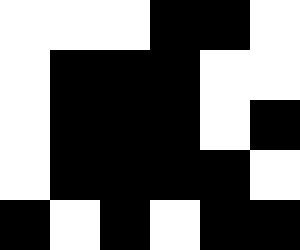[["white", "white", "white", "black", "black", "white"], ["white", "black", "black", "black", "white", "white"], ["white", "black", "black", "black", "white", "black"], ["white", "black", "black", "black", "black", "white"], ["black", "white", "black", "white", "black", "black"]]